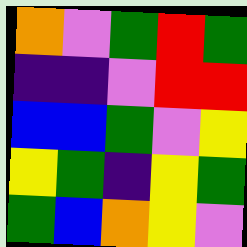[["orange", "violet", "green", "red", "green"], ["indigo", "indigo", "violet", "red", "red"], ["blue", "blue", "green", "violet", "yellow"], ["yellow", "green", "indigo", "yellow", "green"], ["green", "blue", "orange", "yellow", "violet"]]